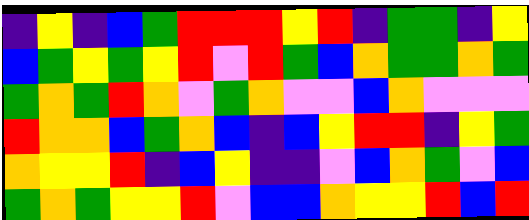[["indigo", "yellow", "indigo", "blue", "green", "red", "red", "red", "yellow", "red", "indigo", "green", "green", "indigo", "yellow"], ["blue", "green", "yellow", "green", "yellow", "red", "violet", "red", "green", "blue", "orange", "green", "green", "orange", "green"], ["green", "orange", "green", "red", "orange", "violet", "green", "orange", "violet", "violet", "blue", "orange", "violet", "violet", "violet"], ["red", "orange", "orange", "blue", "green", "orange", "blue", "indigo", "blue", "yellow", "red", "red", "indigo", "yellow", "green"], ["orange", "yellow", "yellow", "red", "indigo", "blue", "yellow", "indigo", "indigo", "violet", "blue", "orange", "green", "violet", "blue"], ["green", "orange", "green", "yellow", "yellow", "red", "violet", "blue", "blue", "orange", "yellow", "yellow", "red", "blue", "red"]]